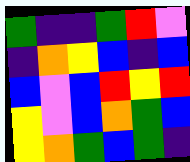[["green", "indigo", "indigo", "green", "red", "violet"], ["indigo", "orange", "yellow", "blue", "indigo", "blue"], ["blue", "violet", "blue", "red", "yellow", "red"], ["yellow", "violet", "blue", "orange", "green", "blue"], ["yellow", "orange", "green", "blue", "green", "indigo"]]